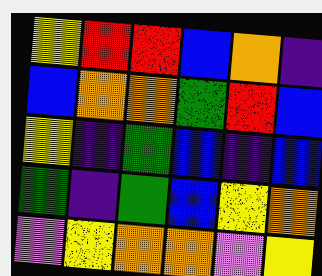[["yellow", "red", "red", "blue", "orange", "indigo"], ["blue", "orange", "orange", "green", "red", "blue"], ["yellow", "indigo", "green", "blue", "indigo", "blue"], ["green", "indigo", "green", "blue", "yellow", "orange"], ["violet", "yellow", "orange", "orange", "violet", "yellow"]]